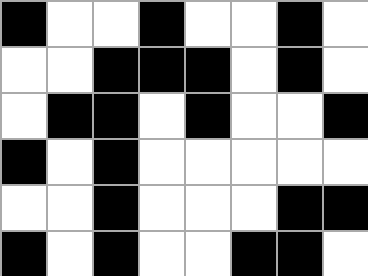[["black", "white", "white", "black", "white", "white", "black", "white"], ["white", "white", "black", "black", "black", "white", "black", "white"], ["white", "black", "black", "white", "black", "white", "white", "black"], ["black", "white", "black", "white", "white", "white", "white", "white"], ["white", "white", "black", "white", "white", "white", "black", "black"], ["black", "white", "black", "white", "white", "black", "black", "white"]]